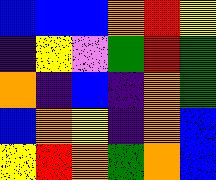[["blue", "blue", "blue", "orange", "red", "yellow"], ["indigo", "yellow", "violet", "green", "red", "green"], ["orange", "indigo", "blue", "indigo", "orange", "green"], ["blue", "orange", "yellow", "indigo", "orange", "blue"], ["yellow", "red", "orange", "green", "orange", "blue"]]